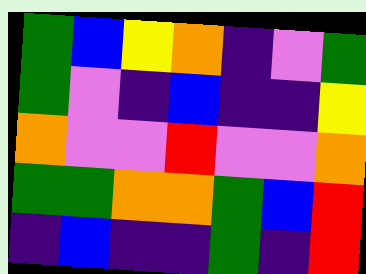[["green", "blue", "yellow", "orange", "indigo", "violet", "green"], ["green", "violet", "indigo", "blue", "indigo", "indigo", "yellow"], ["orange", "violet", "violet", "red", "violet", "violet", "orange"], ["green", "green", "orange", "orange", "green", "blue", "red"], ["indigo", "blue", "indigo", "indigo", "green", "indigo", "red"]]